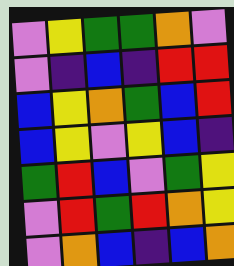[["violet", "yellow", "green", "green", "orange", "violet"], ["violet", "indigo", "blue", "indigo", "red", "red"], ["blue", "yellow", "orange", "green", "blue", "red"], ["blue", "yellow", "violet", "yellow", "blue", "indigo"], ["green", "red", "blue", "violet", "green", "yellow"], ["violet", "red", "green", "red", "orange", "yellow"], ["violet", "orange", "blue", "indigo", "blue", "orange"]]